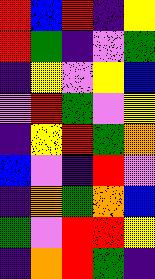[["red", "blue", "red", "indigo", "yellow"], ["red", "green", "indigo", "violet", "green"], ["indigo", "yellow", "violet", "yellow", "blue"], ["violet", "red", "green", "violet", "yellow"], ["indigo", "yellow", "red", "green", "orange"], ["blue", "violet", "indigo", "red", "violet"], ["indigo", "orange", "green", "orange", "blue"], ["green", "violet", "red", "red", "yellow"], ["indigo", "orange", "red", "green", "indigo"]]